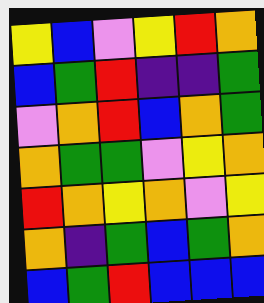[["yellow", "blue", "violet", "yellow", "red", "orange"], ["blue", "green", "red", "indigo", "indigo", "green"], ["violet", "orange", "red", "blue", "orange", "green"], ["orange", "green", "green", "violet", "yellow", "orange"], ["red", "orange", "yellow", "orange", "violet", "yellow"], ["orange", "indigo", "green", "blue", "green", "orange"], ["blue", "green", "red", "blue", "blue", "blue"]]